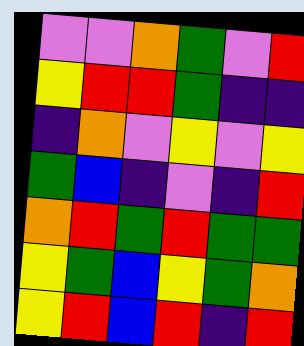[["violet", "violet", "orange", "green", "violet", "red"], ["yellow", "red", "red", "green", "indigo", "indigo"], ["indigo", "orange", "violet", "yellow", "violet", "yellow"], ["green", "blue", "indigo", "violet", "indigo", "red"], ["orange", "red", "green", "red", "green", "green"], ["yellow", "green", "blue", "yellow", "green", "orange"], ["yellow", "red", "blue", "red", "indigo", "red"]]